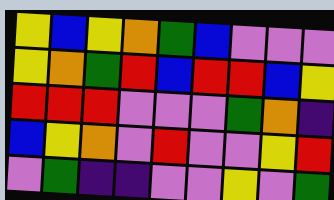[["yellow", "blue", "yellow", "orange", "green", "blue", "violet", "violet", "violet"], ["yellow", "orange", "green", "red", "blue", "red", "red", "blue", "yellow"], ["red", "red", "red", "violet", "violet", "violet", "green", "orange", "indigo"], ["blue", "yellow", "orange", "violet", "red", "violet", "violet", "yellow", "red"], ["violet", "green", "indigo", "indigo", "violet", "violet", "yellow", "violet", "green"]]